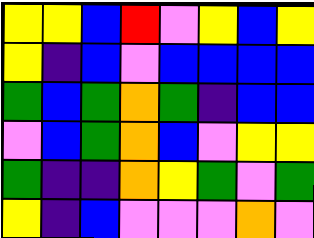[["yellow", "yellow", "blue", "red", "violet", "yellow", "blue", "yellow"], ["yellow", "indigo", "blue", "violet", "blue", "blue", "blue", "blue"], ["green", "blue", "green", "orange", "green", "indigo", "blue", "blue"], ["violet", "blue", "green", "orange", "blue", "violet", "yellow", "yellow"], ["green", "indigo", "indigo", "orange", "yellow", "green", "violet", "green"], ["yellow", "indigo", "blue", "violet", "violet", "violet", "orange", "violet"]]